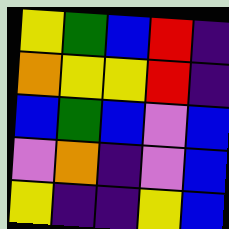[["yellow", "green", "blue", "red", "indigo"], ["orange", "yellow", "yellow", "red", "indigo"], ["blue", "green", "blue", "violet", "blue"], ["violet", "orange", "indigo", "violet", "blue"], ["yellow", "indigo", "indigo", "yellow", "blue"]]